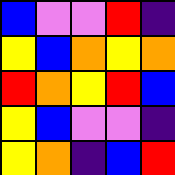[["blue", "violet", "violet", "red", "indigo"], ["yellow", "blue", "orange", "yellow", "orange"], ["red", "orange", "yellow", "red", "blue"], ["yellow", "blue", "violet", "violet", "indigo"], ["yellow", "orange", "indigo", "blue", "red"]]